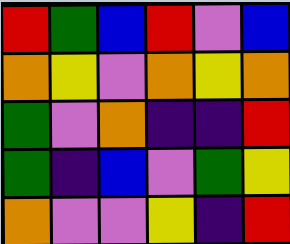[["red", "green", "blue", "red", "violet", "blue"], ["orange", "yellow", "violet", "orange", "yellow", "orange"], ["green", "violet", "orange", "indigo", "indigo", "red"], ["green", "indigo", "blue", "violet", "green", "yellow"], ["orange", "violet", "violet", "yellow", "indigo", "red"]]